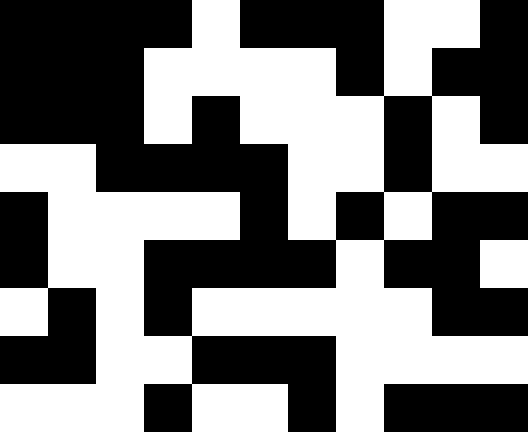[["black", "black", "black", "black", "white", "black", "black", "black", "white", "white", "black"], ["black", "black", "black", "white", "white", "white", "white", "black", "white", "black", "black"], ["black", "black", "black", "white", "black", "white", "white", "white", "black", "white", "black"], ["white", "white", "black", "black", "black", "black", "white", "white", "black", "white", "white"], ["black", "white", "white", "white", "white", "black", "white", "black", "white", "black", "black"], ["black", "white", "white", "black", "black", "black", "black", "white", "black", "black", "white"], ["white", "black", "white", "black", "white", "white", "white", "white", "white", "black", "black"], ["black", "black", "white", "white", "black", "black", "black", "white", "white", "white", "white"], ["white", "white", "white", "black", "white", "white", "black", "white", "black", "black", "black"]]